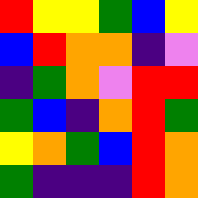[["red", "yellow", "yellow", "green", "blue", "yellow"], ["blue", "red", "orange", "orange", "indigo", "violet"], ["indigo", "green", "orange", "violet", "red", "red"], ["green", "blue", "indigo", "orange", "red", "green"], ["yellow", "orange", "green", "blue", "red", "orange"], ["green", "indigo", "indigo", "indigo", "red", "orange"]]